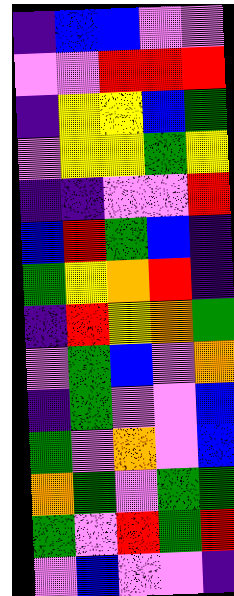[["indigo", "blue", "blue", "violet", "violet"], ["violet", "violet", "red", "red", "red"], ["indigo", "yellow", "yellow", "blue", "green"], ["violet", "yellow", "yellow", "green", "yellow"], ["indigo", "indigo", "violet", "violet", "red"], ["blue", "red", "green", "blue", "indigo"], ["green", "yellow", "orange", "red", "indigo"], ["indigo", "red", "yellow", "orange", "green"], ["violet", "green", "blue", "violet", "orange"], ["indigo", "green", "violet", "violet", "blue"], ["green", "violet", "orange", "violet", "blue"], ["orange", "green", "violet", "green", "green"], ["green", "violet", "red", "green", "red"], ["violet", "blue", "violet", "violet", "indigo"]]